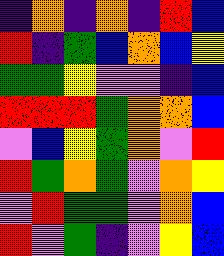[["indigo", "orange", "indigo", "orange", "indigo", "red", "blue"], ["red", "indigo", "green", "blue", "orange", "blue", "yellow"], ["green", "green", "yellow", "violet", "violet", "indigo", "blue"], ["red", "red", "red", "green", "orange", "orange", "blue"], ["violet", "blue", "yellow", "green", "orange", "violet", "red"], ["red", "green", "orange", "green", "violet", "orange", "yellow"], ["violet", "red", "green", "green", "violet", "orange", "blue"], ["red", "violet", "green", "indigo", "violet", "yellow", "blue"]]